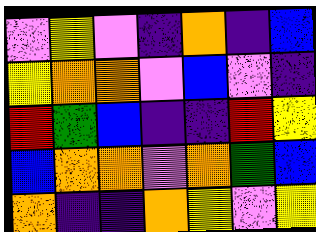[["violet", "yellow", "violet", "indigo", "orange", "indigo", "blue"], ["yellow", "orange", "orange", "violet", "blue", "violet", "indigo"], ["red", "green", "blue", "indigo", "indigo", "red", "yellow"], ["blue", "orange", "orange", "violet", "orange", "green", "blue"], ["orange", "indigo", "indigo", "orange", "yellow", "violet", "yellow"]]